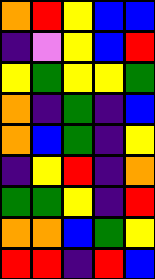[["orange", "red", "yellow", "blue", "blue"], ["indigo", "violet", "yellow", "blue", "red"], ["yellow", "green", "yellow", "yellow", "green"], ["orange", "indigo", "green", "indigo", "blue"], ["orange", "blue", "green", "indigo", "yellow"], ["indigo", "yellow", "red", "indigo", "orange"], ["green", "green", "yellow", "indigo", "red"], ["orange", "orange", "blue", "green", "yellow"], ["red", "red", "indigo", "red", "blue"]]